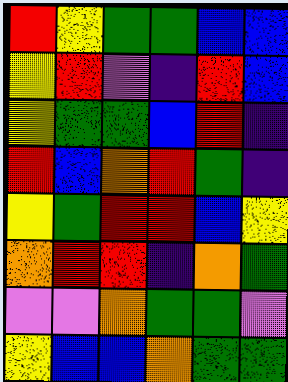[["red", "yellow", "green", "green", "blue", "blue"], ["yellow", "red", "violet", "indigo", "red", "blue"], ["yellow", "green", "green", "blue", "red", "indigo"], ["red", "blue", "orange", "red", "green", "indigo"], ["yellow", "green", "red", "red", "blue", "yellow"], ["orange", "red", "red", "indigo", "orange", "green"], ["violet", "violet", "orange", "green", "green", "violet"], ["yellow", "blue", "blue", "orange", "green", "green"]]